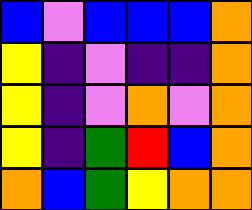[["blue", "violet", "blue", "blue", "blue", "orange"], ["yellow", "indigo", "violet", "indigo", "indigo", "orange"], ["yellow", "indigo", "violet", "orange", "violet", "orange"], ["yellow", "indigo", "green", "red", "blue", "orange"], ["orange", "blue", "green", "yellow", "orange", "orange"]]